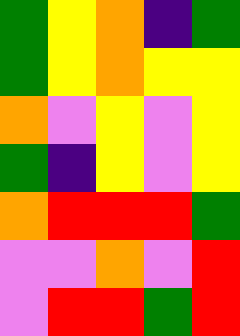[["green", "yellow", "orange", "indigo", "green"], ["green", "yellow", "orange", "yellow", "yellow"], ["orange", "violet", "yellow", "violet", "yellow"], ["green", "indigo", "yellow", "violet", "yellow"], ["orange", "red", "red", "red", "green"], ["violet", "violet", "orange", "violet", "red"], ["violet", "red", "red", "green", "red"]]